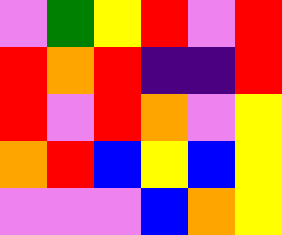[["violet", "green", "yellow", "red", "violet", "red"], ["red", "orange", "red", "indigo", "indigo", "red"], ["red", "violet", "red", "orange", "violet", "yellow"], ["orange", "red", "blue", "yellow", "blue", "yellow"], ["violet", "violet", "violet", "blue", "orange", "yellow"]]